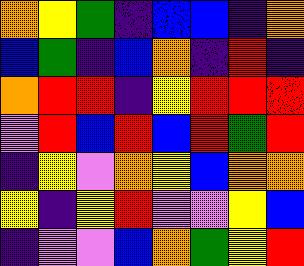[["orange", "yellow", "green", "indigo", "blue", "blue", "indigo", "orange"], ["blue", "green", "indigo", "blue", "orange", "indigo", "red", "indigo"], ["orange", "red", "red", "indigo", "yellow", "red", "red", "red"], ["violet", "red", "blue", "red", "blue", "red", "green", "red"], ["indigo", "yellow", "violet", "orange", "yellow", "blue", "orange", "orange"], ["yellow", "indigo", "yellow", "red", "violet", "violet", "yellow", "blue"], ["indigo", "violet", "violet", "blue", "orange", "green", "yellow", "red"]]